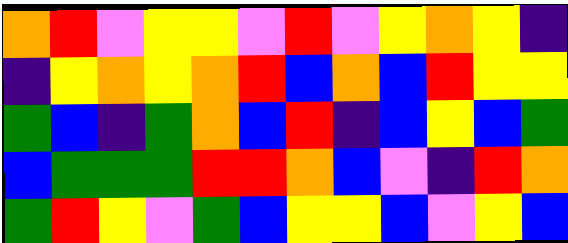[["orange", "red", "violet", "yellow", "yellow", "violet", "red", "violet", "yellow", "orange", "yellow", "indigo"], ["indigo", "yellow", "orange", "yellow", "orange", "red", "blue", "orange", "blue", "red", "yellow", "yellow"], ["green", "blue", "indigo", "green", "orange", "blue", "red", "indigo", "blue", "yellow", "blue", "green"], ["blue", "green", "green", "green", "red", "red", "orange", "blue", "violet", "indigo", "red", "orange"], ["green", "red", "yellow", "violet", "green", "blue", "yellow", "yellow", "blue", "violet", "yellow", "blue"]]